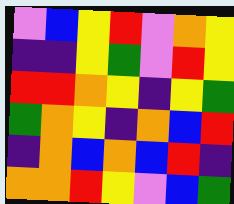[["violet", "blue", "yellow", "red", "violet", "orange", "yellow"], ["indigo", "indigo", "yellow", "green", "violet", "red", "yellow"], ["red", "red", "orange", "yellow", "indigo", "yellow", "green"], ["green", "orange", "yellow", "indigo", "orange", "blue", "red"], ["indigo", "orange", "blue", "orange", "blue", "red", "indigo"], ["orange", "orange", "red", "yellow", "violet", "blue", "green"]]